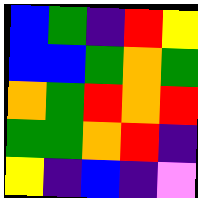[["blue", "green", "indigo", "red", "yellow"], ["blue", "blue", "green", "orange", "green"], ["orange", "green", "red", "orange", "red"], ["green", "green", "orange", "red", "indigo"], ["yellow", "indigo", "blue", "indigo", "violet"]]